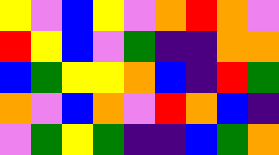[["yellow", "violet", "blue", "yellow", "violet", "orange", "red", "orange", "violet"], ["red", "yellow", "blue", "violet", "green", "indigo", "indigo", "orange", "orange"], ["blue", "green", "yellow", "yellow", "orange", "blue", "indigo", "red", "green"], ["orange", "violet", "blue", "orange", "violet", "red", "orange", "blue", "indigo"], ["violet", "green", "yellow", "green", "indigo", "indigo", "blue", "green", "orange"]]